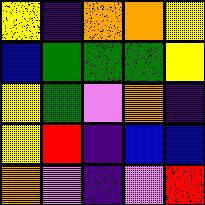[["yellow", "indigo", "orange", "orange", "yellow"], ["blue", "green", "green", "green", "yellow"], ["yellow", "green", "violet", "orange", "indigo"], ["yellow", "red", "indigo", "blue", "blue"], ["orange", "violet", "indigo", "violet", "red"]]